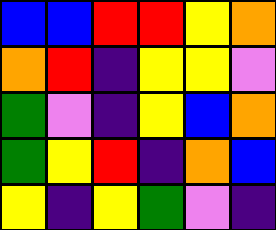[["blue", "blue", "red", "red", "yellow", "orange"], ["orange", "red", "indigo", "yellow", "yellow", "violet"], ["green", "violet", "indigo", "yellow", "blue", "orange"], ["green", "yellow", "red", "indigo", "orange", "blue"], ["yellow", "indigo", "yellow", "green", "violet", "indigo"]]